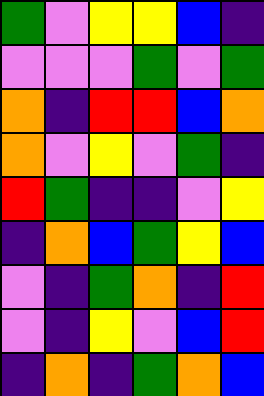[["green", "violet", "yellow", "yellow", "blue", "indigo"], ["violet", "violet", "violet", "green", "violet", "green"], ["orange", "indigo", "red", "red", "blue", "orange"], ["orange", "violet", "yellow", "violet", "green", "indigo"], ["red", "green", "indigo", "indigo", "violet", "yellow"], ["indigo", "orange", "blue", "green", "yellow", "blue"], ["violet", "indigo", "green", "orange", "indigo", "red"], ["violet", "indigo", "yellow", "violet", "blue", "red"], ["indigo", "orange", "indigo", "green", "orange", "blue"]]